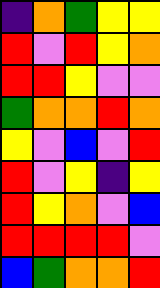[["indigo", "orange", "green", "yellow", "yellow"], ["red", "violet", "red", "yellow", "orange"], ["red", "red", "yellow", "violet", "violet"], ["green", "orange", "orange", "red", "orange"], ["yellow", "violet", "blue", "violet", "red"], ["red", "violet", "yellow", "indigo", "yellow"], ["red", "yellow", "orange", "violet", "blue"], ["red", "red", "red", "red", "violet"], ["blue", "green", "orange", "orange", "red"]]